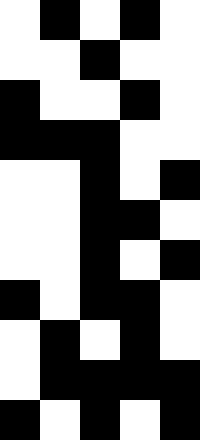[["white", "black", "white", "black", "white"], ["white", "white", "black", "white", "white"], ["black", "white", "white", "black", "white"], ["black", "black", "black", "white", "white"], ["white", "white", "black", "white", "black"], ["white", "white", "black", "black", "white"], ["white", "white", "black", "white", "black"], ["black", "white", "black", "black", "white"], ["white", "black", "white", "black", "white"], ["white", "black", "black", "black", "black"], ["black", "white", "black", "white", "black"]]